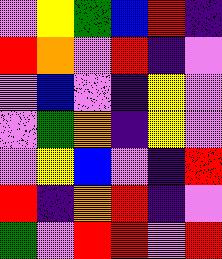[["violet", "yellow", "green", "blue", "red", "indigo"], ["red", "orange", "violet", "red", "indigo", "violet"], ["violet", "blue", "violet", "indigo", "yellow", "violet"], ["violet", "green", "orange", "indigo", "yellow", "violet"], ["violet", "yellow", "blue", "violet", "indigo", "red"], ["red", "indigo", "orange", "red", "indigo", "violet"], ["green", "violet", "red", "red", "violet", "red"]]